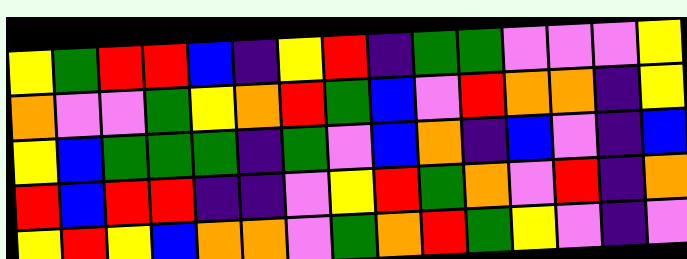[["yellow", "green", "red", "red", "blue", "indigo", "yellow", "red", "indigo", "green", "green", "violet", "violet", "violet", "yellow"], ["orange", "violet", "violet", "green", "yellow", "orange", "red", "green", "blue", "violet", "red", "orange", "orange", "indigo", "yellow"], ["yellow", "blue", "green", "green", "green", "indigo", "green", "violet", "blue", "orange", "indigo", "blue", "violet", "indigo", "blue"], ["red", "blue", "red", "red", "indigo", "indigo", "violet", "yellow", "red", "green", "orange", "violet", "red", "indigo", "orange"], ["yellow", "red", "yellow", "blue", "orange", "orange", "violet", "green", "orange", "red", "green", "yellow", "violet", "indigo", "violet"]]